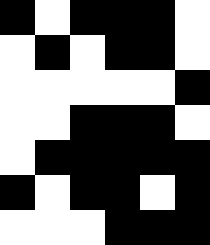[["black", "white", "black", "black", "black", "white"], ["white", "black", "white", "black", "black", "white"], ["white", "white", "white", "white", "white", "black"], ["white", "white", "black", "black", "black", "white"], ["white", "black", "black", "black", "black", "black"], ["black", "white", "black", "black", "white", "black"], ["white", "white", "white", "black", "black", "black"]]